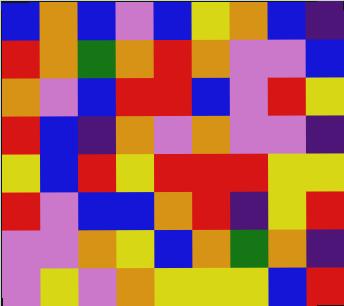[["blue", "orange", "blue", "violet", "blue", "yellow", "orange", "blue", "indigo"], ["red", "orange", "green", "orange", "red", "orange", "violet", "violet", "blue"], ["orange", "violet", "blue", "red", "red", "blue", "violet", "red", "yellow"], ["red", "blue", "indigo", "orange", "violet", "orange", "violet", "violet", "indigo"], ["yellow", "blue", "red", "yellow", "red", "red", "red", "yellow", "yellow"], ["red", "violet", "blue", "blue", "orange", "red", "indigo", "yellow", "red"], ["violet", "violet", "orange", "yellow", "blue", "orange", "green", "orange", "indigo"], ["violet", "yellow", "violet", "orange", "yellow", "yellow", "yellow", "blue", "red"]]